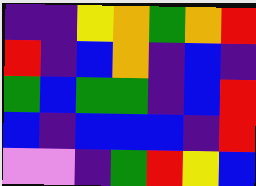[["indigo", "indigo", "yellow", "orange", "green", "orange", "red"], ["red", "indigo", "blue", "orange", "indigo", "blue", "indigo"], ["green", "blue", "green", "green", "indigo", "blue", "red"], ["blue", "indigo", "blue", "blue", "blue", "indigo", "red"], ["violet", "violet", "indigo", "green", "red", "yellow", "blue"]]